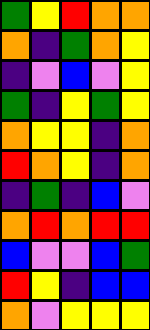[["green", "yellow", "red", "orange", "orange"], ["orange", "indigo", "green", "orange", "yellow"], ["indigo", "violet", "blue", "violet", "yellow"], ["green", "indigo", "yellow", "green", "yellow"], ["orange", "yellow", "yellow", "indigo", "orange"], ["red", "orange", "yellow", "indigo", "orange"], ["indigo", "green", "indigo", "blue", "violet"], ["orange", "red", "orange", "red", "red"], ["blue", "violet", "violet", "blue", "green"], ["red", "yellow", "indigo", "blue", "blue"], ["orange", "violet", "yellow", "yellow", "yellow"]]